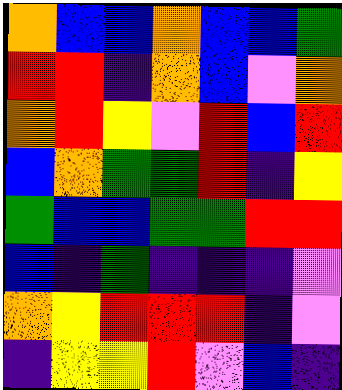[["orange", "blue", "blue", "orange", "blue", "blue", "green"], ["red", "red", "indigo", "orange", "blue", "violet", "orange"], ["orange", "red", "yellow", "violet", "red", "blue", "red"], ["blue", "orange", "green", "green", "red", "indigo", "yellow"], ["green", "blue", "blue", "green", "green", "red", "red"], ["blue", "indigo", "green", "indigo", "indigo", "indigo", "violet"], ["orange", "yellow", "red", "red", "red", "indigo", "violet"], ["indigo", "yellow", "yellow", "red", "violet", "blue", "indigo"]]